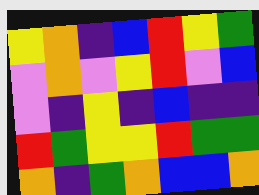[["yellow", "orange", "indigo", "blue", "red", "yellow", "green"], ["violet", "orange", "violet", "yellow", "red", "violet", "blue"], ["violet", "indigo", "yellow", "indigo", "blue", "indigo", "indigo"], ["red", "green", "yellow", "yellow", "red", "green", "green"], ["orange", "indigo", "green", "orange", "blue", "blue", "orange"]]